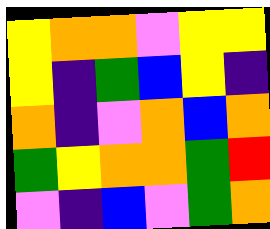[["yellow", "orange", "orange", "violet", "yellow", "yellow"], ["yellow", "indigo", "green", "blue", "yellow", "indigo"], ["orange", "indigo", "violet", "orange", "blue", "orange"], ["green", "yellow", "orange", "orange", "green", "red"], ["violet", "indigo", "blue", "violet", "green", "orange"]]